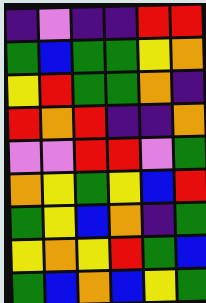[["indigo", "violet", "indigo", "indigo", "red", "red"], ["green", "blue", "green", "green", "yellow", "orange"], ["yellow", "red", "green", "green", "orange", "indigo"], ["red", "orange", "red", "indigo", "indigo", "orange"], ["violet", "violet", "red", "red", "violet", "green"], ["orange", "yellow", "green", "yellow", "blue", "red"], ["green", "yellow", "blue", "orange", "indigo", "green"], ["yellow", "orange", "yellow", "red", "green", "blue"], ["green", "blue", "orange", "blue", "yellow", "green"]]